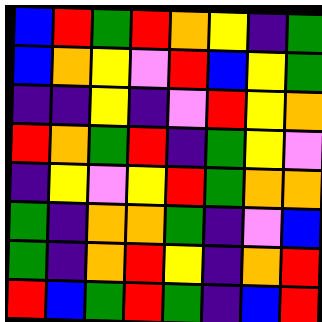[["blue", "red", "green", "red", "orange", "yellow", "indigo", "green"], ["blue", "orange", "yellow", "violet", "red", "blue", "yellow", "green"], ["indigo", "indigo", "yellow", "indigo", "violet", "red", "yellow", "orange"], ["red", "orange", "green", "red", "indigo", "green", "yellow", "violet"], ["indigo", "yellow", "violet", "yellow", "red", "green", "orange", "orange"], ["green", "indigo", "orange", "orange", "green", "indigo", "violet", "blue"], ["green", "indigo", "orange", "red", "yellow", "indigo", "orange", "red"], ["red", "blue", "green", "red", "green", "indigo", "blue", "red"]]